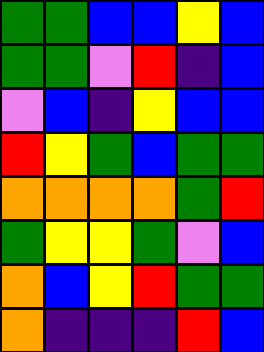[["green", "green", "blue", "blue", "yellow", "blue"], ["green", "green", "violet", "red", "indigo", "blue"], ["violet", "blue", "indigo", "yellow", "blue", "blue"], ["red", "yellow", "green", "blue", "green", "green"], ["orange", "orange", "orange", "orange", "green", "red"], ["green", "yellow", "yellow", "green", "violet", "blue"], ["orange", "blue", "yellow", "red", "green", "green"], ["orange", "indigo", "indigo", "indigo", "red", "blue"]]